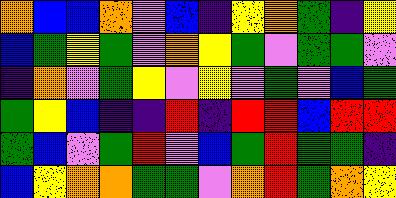[["orange", "blue", "blue", "orange", "violet", "blue", "indigo", "yellow", "orange", "green", "indigo", "yellow"], ["blue", "green", "yellow", "green", "violet", "orange", "yellow", "green", "violet", "green", "green", "violet"], ["indigo", "orange", "violet", "green", "yellow", "violet", "yellow", "violet", "green", "violet", "blue", "green"], ["green", "yellow", "blue", "indigo", "indigo", "red", "indigo", "red", "red", "blue", "red", "red"], ["green", "blue", "violet", "green", "red", "violet", "blue", "green", "red", "green", "green", "indigo"], ["blue", "yellow", "orange", "orange", "green", "green", "violet", "orange", "red", "green", "orange", "yellow"]]